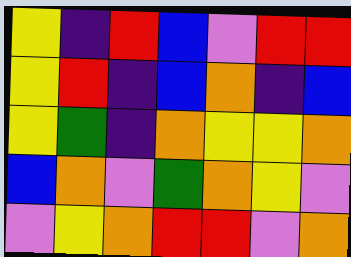[["yellow", "indigo", "red", "blue", "violet", "red", "red"], ["yellow", "red", "indigo", "blue", "orange", "indigo", "blue"], ["yellow", "green", "indigo", "orange", "yellow", "yellow", "orange"], ["blue", "orange", "violet", "green", "orange", "yellow", "violet"], ["violet", "yellow", "orange", "red", "red", "violet", "orange"]]